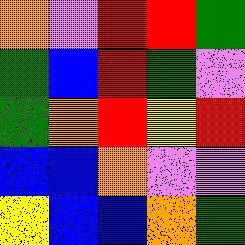[["orange", "violet", "red", "red", "green"], ["green", "blue", "red", "green", "violet"], ["green", "orange", "red", "yellow", "red"], ["blue", "blue", "orange", "violet", "violet"], ["yellow", "blue", "blue", "orange", "green"]]